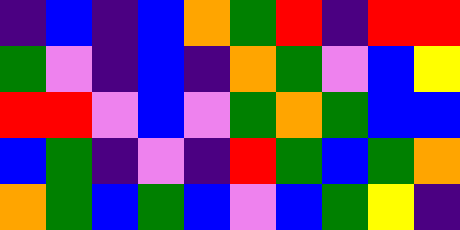[["indigo", "blue", "indigo", "blue", "orange", "green", "red", "indigo", "red", "red"], ["green", "violet", "indigo", "blue", "indigo", "orange", "green", "violet", "blue", "yellow"], ["red", "red", "violet", "blue", "violet", "green", "orange", "green", "blue", "blue"], ["blue", "green", "indigo", "violet", "indigo", "red", "green", "blue", "green", "orange"], ["orange", "green", "blue", "green", "blue", "violet", "blue", "green", "yellow", "indigo"]]